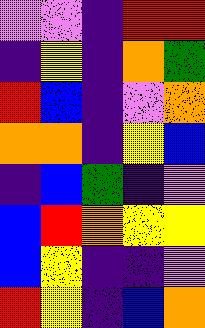[["violet", "violet", "indigo", "red", "red"], ["indigo", "yellow", "indigo", "orange", "green"], ["red", "blue", "indigo", "violet", "orange"], ["orange", "orange", "indigo", "yellow", "blue"], ["indigo", "blue", "green", "indigo", "violet"], ["blue", "red", "orange", "yellow", "yellow"], ["blue", "yellow", "indigo", "indigo", "violet"], ["red", "yellow", "indigo", "blue", "orange"]]